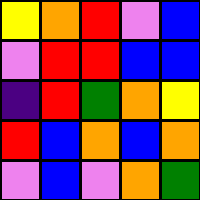[["yellow", "orange", "red", "violet", "blue"], ["violet", "red", "red", "blue", "blue"], ["indigo", "red", "green", "orange", "yellow"], ["red", "blue", "orange", "blue", "orange"], ["violet", "blue", "violet", "orange", "green"]]